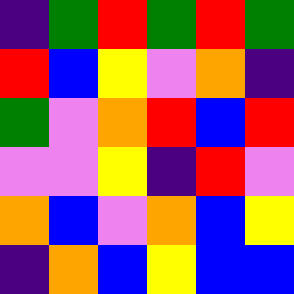[["indigo", "green", "red", "green", "red", "green"], ["red", "blue", "yellow", "violet", "orange", "indigo"], ["green", "violet", "orange", "red", "blue", "red"], ["violet", "violet", "yellow", "indigo", "red", "violet"], ["orange", "blue", "violet", "orange", "blue", "yellow"], ["indigo", "orange", "blue", "yellow", "blue", "blue"]]